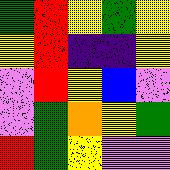[["green", "red", "yellow", "green", "yellow"], ["yellow", "red", "indigo", "indigo", "yellow"], ["violet", "red", "yellow", "blue", "violet"], ["violet", "green", "orange", "yellow", "green"], ["red", "green", "yellow", "violet", "violet"]]